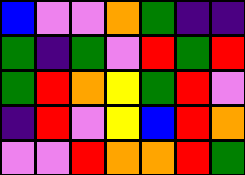[["blue", "violet", "violet", "orange", "green", "indigo", "indigo"], ["green", "indigo", "green", "violet", "red", "green", "red"], ["green", "red", "orange", "yellow", "green", "red", "violet"], ["indigo", "red", "violet", "yellow", "blue", "red", "orange"], ["violet", "violet", "red", "orange", "orange", "red", "green"]]